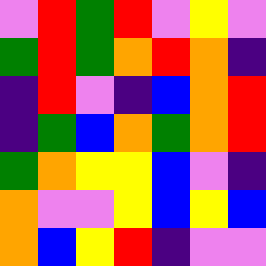[["violet", "red", "green", "red", "violet", "yellow", "violet"], ["green", "red", "green", "orange", "red", "orange", "indigo"], ["indigo", "red", "violet", "indigo", "blue", "orange", "red"], ["indigo", "green", "blue", "orange", "green", "orange", "red"], ["green", "orange", "yellow", "yellow", "blue", "violet", "indigo"], ["orange", "violet", "violet", "yellow", "blue", "yellow", "blue"], ["orange", "blue", "yellow", "red", "indigo", "violet", "violet"]]